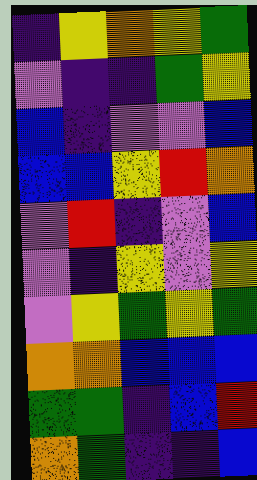[["indigo", "yellow", "orange", "yellow", "green"], ["violet", "indigo", "indigo", "green", "yellow"], ["blue", "indigo", "violet", "violet", "blue"], ["blue", "blue", "yellow", "red", "orange"], ["violet", "red", "indigo", "violet", "blue"], ["violet", "indigo", "yellow", "violet", "yellow"], ["violet", "yellow", "green", "yellow", "green"], ["orange", "orange", "blue", "blue", "blue"], ["green", "green", "indigo", "blue", "red"], ["orange", "green", "indigo", "indigo", "blue"]]